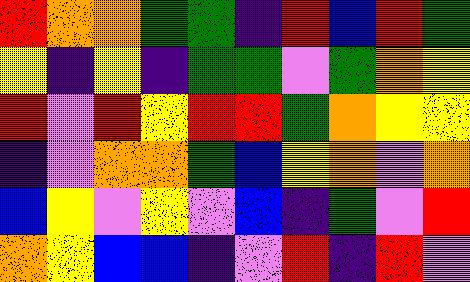[["red", "orange", "orange", "green", "green", "indigo", "red", "blue", "red", "green"], ["yellow", "indigo", "yellow", "indigo", "green", "green", "violet", "green", "orange", "yellow"], ["red", "violet", "red", "yellow", "red", "red", "green", "orange", "yellow", "yellow"], ["indigo", "violet", "orange", "orange", "green", "blue", "yellow", "orange", "violet", "orange"], ["blue", "yellow", "violet", "yellow", "violet", "blue", "indigo", "green", "violet", "red"], ["orange", "yellow", "blue", "blue", "indigo", "violet", "red", "indigo", "red", "violet"]]